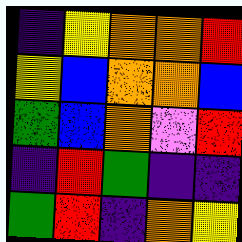[["indigo", "yellow", "orange", "orange", "red"], ["yellow", "blue", "orange", "orange", "blue"], ["green", "blue", "orange", "violet", "red"], ["indigo", "red", "green", "indigo", "indigo"], ["green", "red", "indigo", "orange", "yellow"]]